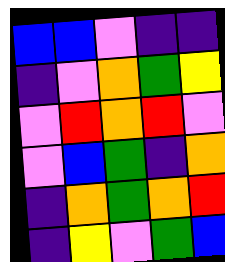[["blue", "blue", "violet", "indigo", "indigo"], ["indigo", "violet", "orange", "green", "yellow"], ["violet", "red", "orange", "red", "violet"], ["violet", "blue", "green", "indigo", "orange"], ["indigo", "orange", "green", "orange", "red"], ["indigo", "yellow", "violet", "green", "blue"]]